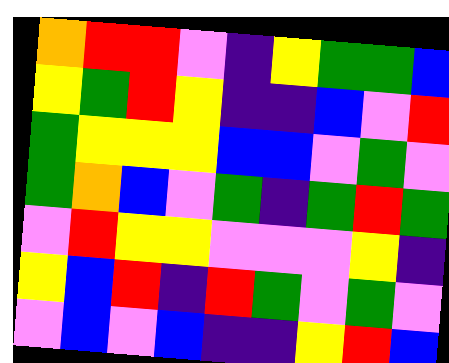[["orange", "red", "red", "violet", "indigo", "yellow", "green", "green", "blue"], ["yellow", "green", "red", "yellow", "indigo", "indigo", "blue", "violet", "red"], ["green", "yellow", "yellow", "yellow", "blue", "blue", "violet", "green", "violet"], ["green", "orange", "blue", "violet", "green", "indigo", "green", "red", "green"], ["violet", "red", "yellow", "yellow", "violet", "violet", "violet", "yellow", "indigo"], ["yellow", "blue", "red", "indigo", "red", "green", "violet", "green", "violet"], ["violet", "blue", "violet", "blue", "indigo", "indigo", "yellow", "red", "blue"]]